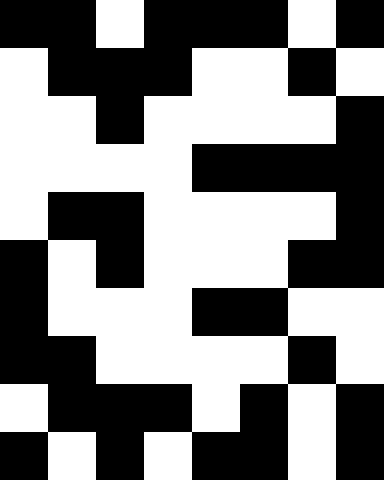[["black", "black", "white", "black", "black", "black", "white", "black"], ["white", "black", "black", "black", "white", "white", "black", "white"], ["white", "white", "black", "white", "white", "white", "white", "black"], ["white", "white", "white", "white", "black", "black", "black", "black"], ["white", "black", "black", "white", "white", "white", "white", "black"], ["black", "white", "black", "white", "white", "white", "black", "black"], ["black", "white", "white", "white", "black", "black", "white", "white"], ["black", "black", "white", "white", "white", "white", "black", "white"], ["white", "black", "black", "black", "white", "black", "white", "black"], ["black", "white", "black", "white", "black", "black", "white", "black"]]